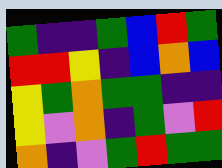[["green", "indigo", "indigo", "green", "blue", "red", "green"], ["red", "red", "yellow", "indigo", "blue", "orange", "blue"], ["yellow", "green", "orange", "green", "green", "indigo", "indigo"], ["yellow", "violet", "orange", "indigo", "green", "violet", "red"], ["orange", "indigo", "violet", "green", "red", "green", "green"]]